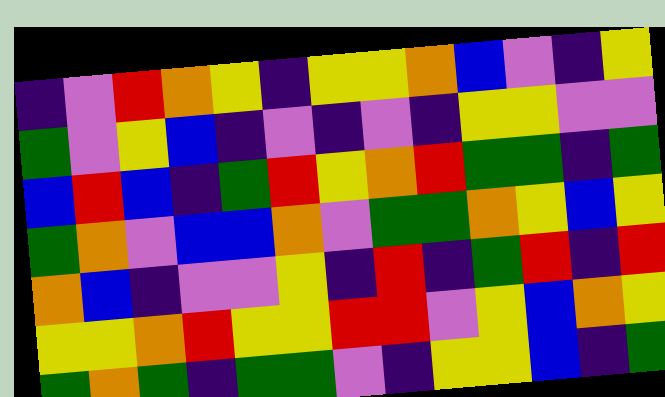[["indigo", "violet", "red", "orange", "yellow", "indigo", "yellow", "yellow", "orange", "blue", "violet", "indigo", "yellow"], ["green", "violet", "yellow", "blue", "indigo", "violet", "indigo", "violet", "indigo", "yellow", "yellow", "violet", "violet"], ["blue", "red", "blue", "indigo", "green", "red", "yellow", "orange", "red", "green", "green", "indigo", "green"], ["green", "orange", "violet", "blue", "blue", "orange", "violet", "green", "green", "orange", "yellow", "blue", "yellow"], ["orange", "blue", "indigo", "violet", "violet", "yellow", "indigo", "red", "indigo", "green", "red", "indigo", "red"], ["yellow", "yellow", "orange", "red", "yellow", "yellow", "red", "red", "violet", "yellow", "blue", "orange", "yellow"], ["green", "orange", "green", "indigo", "green", "green", "violet", "indigo", "yellow", "yellow", "blue", "indigo", "green"]]